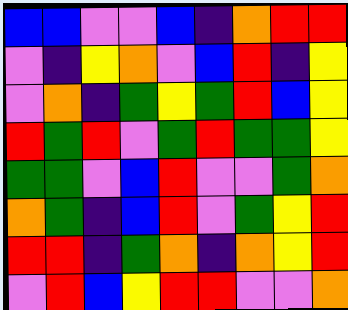[["blue", "blue", "violet", "violet", "blue", "indigo", "orange", "red", "red"], ["violet", "indigo", "yellow", "orange", "violet", "blue", "red", "indigo", "yellow"], ["violet", "orange", "indigo", "green", "yellow", "green", "red", "blue", "yellow"], ["red", "green", "red", "violet", "green", "red", "green", "green", "yellow"], ["green", "green", "violet", "blue", "red", "violet", "violet", "green", "orange"], ["orange", "green", "indigo", "blue", "red", "violet", "green", "yellow", "red"], ["red", "red", "indigo", "green", "orange", "indigo", "orange", "yellow", "red"], ["violet", "red", "blue", "yellow", "red", "red", "violet", "violet", "orange"]]